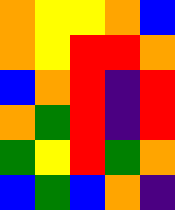[["orange", "yellow", "yellow", "orange", "blue"], ["orange", "yellow", "red", "red", "orange"], ["blue", "orange", "red", "indigo", "red"], ["orange", "green", "red", "indigo", "red"], ["green", "yellow", "red", "green", "orange"], ["blue", "green", "blue", "orange", "indigo"]]